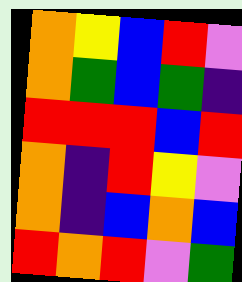[["orange", "yellow", "blue", "red", "violet"], ["orange", "green", "blue", "green", "indigo"], ["red", "red", "red", "blue", "red"], ["orange", "indigo", "red", "yellow", "violet"], ["orange", "indigo", "blue", "orange", "blue"], ["red", "orange", "red", "violet", "green"]]